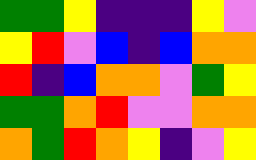[["green", "green", "yellow", "indigo", "indigo", "indigo", "yellow", "violet"], ["yellow", "red", "violet", "blue", "indigo", "blue", "orange", "orange"], ["red", "indigo", "blue", "orange", "orange", "violet", "green", "yellow"], ["green", "green", "orange", "red", "violet", "violet", "orange", "orange"], ["orange", "green", "red", "orange", "yellow", "indigo", "violet", "yellow"]]